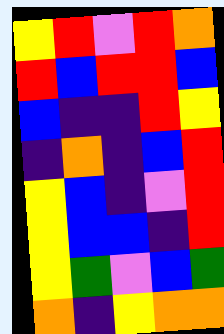[["yellow", "red", "violet", "red", "orange"], ["red", "blue", "red", "red", "blue"], ["blue", "indigo", "indigo", "red", "yellow"], ["indigo", "orange", "indigo", "blue", "red"], ["yellow", "blue", "indigo", "violet", "red"], ["yellow", "blue", "blue", "indigo", "red"], ["yellow", "green", "violet", "blue", "green"], ["orange", "indigo", "yellow", "orange", "orange"]]